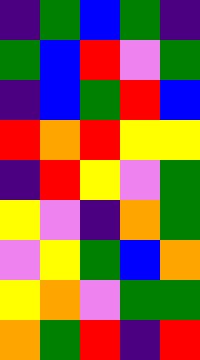[["indigo", "green", "blue", "green", "indigo"], ["green", "blue", "red", "violet", "green"], ["indigo", "blue", "green", "red", "blue"], ["red", "orange", "red", "yellow", "yellow"], ["indigo", "red", "yellow", "violet", "green"], ["yellow", "violet", "indigo", "orange", "green"], ["violet", "yellow", "green", "blue", "orange"], ["yellow", "orange", "violet", "green", "green"], ["orange", "green", "red", "indigo", "red"]]